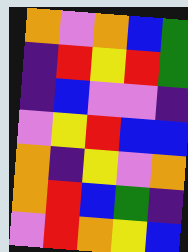[["orange", "violet", "orange", "blue", "green"], ["indigo", "red", "yellow", "red", "green"], ["indigo", "blue", "violet", "violet", "indigo"], ["violet", "yellow", "red", "blue", "blue"], ["orange", "indigo", "yellow", "violet", "orange"], ["orange", "red", "blue", "green", "indigo"], ["violet", "red", "orange", "yellow", "blue"]]